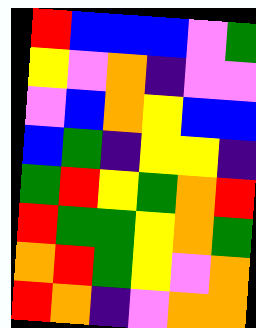[["red", "blue", "blue", "blue", "violet", "green"], ["yellow", "violet", "orange", "indigo", "violet", "violet"], ["violet", "blue", "orange", "yellow", "blue", "blue"], ["blue", "green", "indigo", "yellow", "yellow", "indigo"], ["green", "red", "yellow", "green", "orange", "red"], ["red", "green", "green", "yellow", "orange", "green"], ["orange", "red", "green", "yellow", "violet", "orange"], ["red", "orange", "indigo", "violet", "orange", "orange"]]